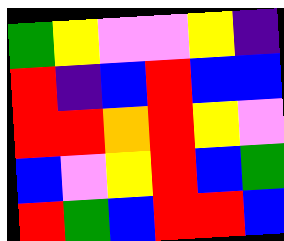[["green", "yellow", "violet", "violet", "yellow", "indigo"], ["red", "indigo", "blue", "red", "blue", "blue"], ["red", "red", "orange", "red", "yellow", "violet"], ["blue", "violet", "yellow", "red", "blue", "green"], ["red", "green", "blue", "red", "red", "blue"]]